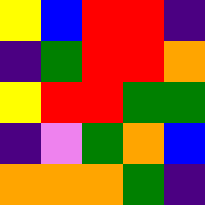[["yellow", "blue", "red", "red", "indigo"], ["indigo", "green", "red", "red", "orange"], ["yellow", "red", "red", "green", "green"], ["indigo", "violet", "green", "orange", "blue"], ["orange", "orange", "orange", "green", "indigo"]]